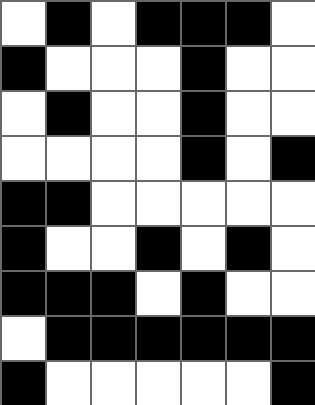[["white", "black", "white", "black", "black", "black", "white"], ["black", "white", "white", "white", "black", "white", "white"], ["white", "black", "white", "white", "black", "white", "white"], ["white", "white", "white", "white", "black", "white", "black"], ["black", "black", "white", "white", "white", "white", "white"], ["black", "white", "white", "black", "white", "black", "white"], ["black", "black", "black", "white", "black", "white", "white"], ["white", "black", "black", "black", "black", "black", "black"], ["black", "white", "white", "white", "white", "white", "black"]]